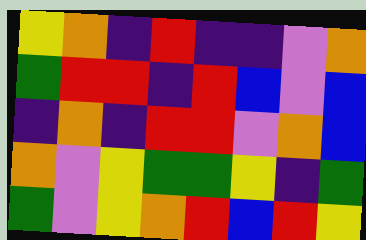[["yellow", "orange", "indigo", "red", "indigo", "indigo", "violet", "orange"], ["green", "red", "red", "indigo", "red", "blue", "violet", "blue"], ["indigo", "orange", "indigo", "red", "red", "violet", "orange", "blue"], ["orange", "violet", "yellow", "green", "green", "yellow", "indigo", "green"], ["green", "violet", "yellow", "orange", "red", "blue", "red", "yellow"]]